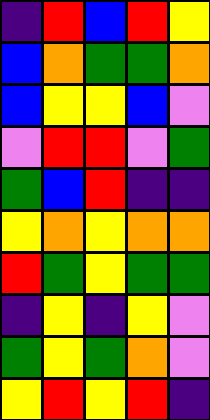[["indigo", "red", "blue", "red", "yellow"], ["blue", "orange", "green", "green", "orange"], ["blue", "yellow", "yellow", "blue", "violet"], ["violet", "red", "red", "violet", "green"], ["green", "blue", "red", "indigo", "indigo"], ["yellow", "orange", "yellow", "orange", "orange"], ["red", "green", "yellow", "green", "green"], ["indigo", "yellow", "indigo", "yellow", "violet"], ["green", "yellow", "green", "orange", "violet"], ["yellow", "red", "yellow", "red", "indigo"]]